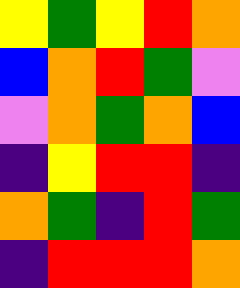[["yellow", "green", "yellow", "red", "orange"], ["blue", "orange", "red", "green", "violet"], ["violet", "orange", "green", "orange", "blue"], ["indigo", "yellow", "red", "red", "indigo"], ["orange", "green", "indigo", "red", "green"], ["indigo", "red", "red", "red", "orange"]]